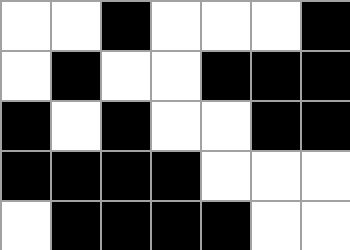[["white", "white", "black", "white", "white", "white", "black"], ["white", "black", "white", "white", "black", "black", "black"], ["black", "white", "black", "white", "white", "black", "black"], ["black", "black", "black", "black", "white", "white", "white"], ["white", "black", "black", "black", "black", "white", "white"]]